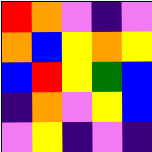[["red", "orange", "violet", "indigo", "violet"], ["orange", "blue", "yellow", "orange", "yellow"], ["blue", "red", "yellow", "green", "blue"], ["indigo", "orange", "violet", "yellow", "blue"], ["violet", "yellow", "indigo", "violet", "indigo"]]